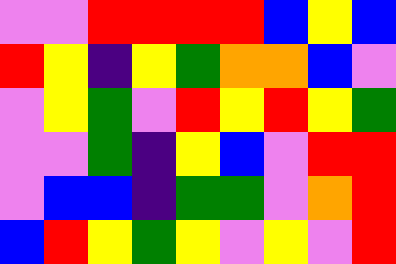[["violet", "violet", "red", "red", "red", "red", "blue", "yellow", "blue"], ["red", "yellow", "indigo", "yellow", "green", "orange", "orange", "blue", "violet"], ["violet", "yellow", "green", "violet", "red", "yellow", "red", "yellow", "green"], ["violet", "violet", "green", "indigo", "yellow", "blue", "violet", "red", "red"], ["violet", "blue", "blue", "indigo", "green", "green", "violet", "orange", "red"], ["blue", "red", "yellow", "green", "yellow", "violet", "yellow", "violet", "red"]]